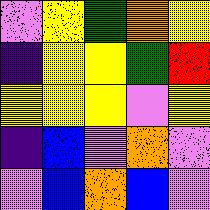[["violet", "yellow", "green", "orange", "yellow"], ["indigo", "yellow", "yellow", "green", "red"], ["yellow", "yellow", "yellow", "violet", "yellow"], ["indigo", "blue", "violet", "orange", "violet"], ["violet", "blue", "orange", "blue", "violet"]]